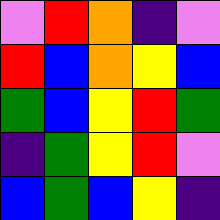[["violet", "red", "orange", "indigo", "violet"], ["red", "blue", "orange", "yellow", "blue"], ["green", "blue", "yellow", "red", "green"], ["indigo", "green", "yellow", "red", "violet"], ["blue", "green", "blue", "yellow", "indigo"]]